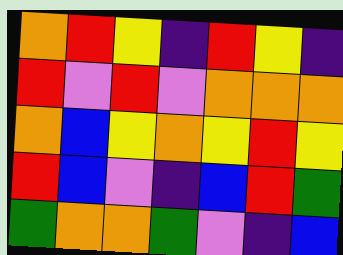[["orange", "red", "yellow", "indigo", "red", "yellow", "indigo"], ["red", "violet", "red", "violet", "orange", "orange", "orange"], ["orange", "blue", "yellow", "orange", "yellow", "red", "yellow"], ["red", "blue", "violet", "indigo", "blue", "red", "green"], ["green", "orange", "orange", "green", "violet", "indigo", "blue"]]